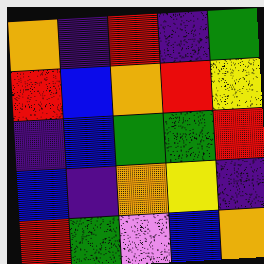[["orange", "indigo", "red", "indigo", "green"], ["red", "blue", "orange", "red", "yellow"], ["indigo", "blue", "green", "green", "red"], ["blue", "indigo", "orange", "yellow", "indigo"], ["red", "green", "violet", "blue", "orange"]]